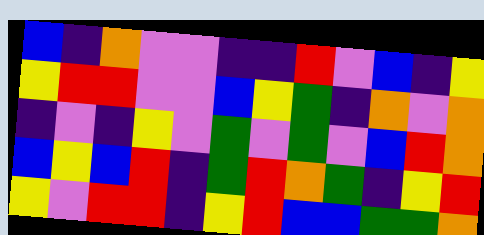[["blue", "indigo", "orange", "violet", "violet", "indigo", "indigo", "red", "violet", "blue", "indigo", "yellow"], ["yellow", "red", "red", "violet", "violet", "blue", "yellow", "green", "indigo", "orange", "violet", "orange"], ["indigo", "violet", "indigo", "yellow", "violet", "green", "violet", "green", "violet", "blue", "red", "orange"], ["blue", "yellow", "blue", "red", "indigo", "green", "red", "orange", "green", "indigo", "yellow", "red"], ["yellow", "violet", "red", "red", "indigo", "yellow", "red", "blue", "blue", "green", "green", "orange"]]